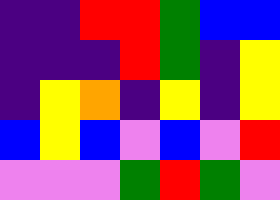[["indigo", "indigo", "red", "red", "green", "blue", "blue"], ["indigo", "indigo", "indigo", "red", "green", "indigo", "yellow"], ["indigo", "yellow", "orange", "indigo", "yellow", "indigo", "yellow"], ["blue", "yellow", "blue", "violet", "blue", "violet", "red"], ["violet", "violet", "violet", "green", "red", "green", "violet"]]